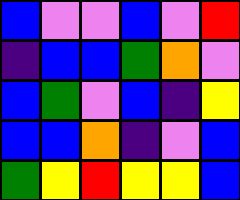[["blue", "violet", "violet", "blue", "violet", "red"], ["indigo", "blue", "blue", "green", "orange", "violet"], ["blue", "green", "violet", "blue", "indigo", "yellow"], ["blue", "blue", "orange", "indigo", "violet", "blue"], ["green", "yellow", "red", "yellow", "yellow", "blue"]]